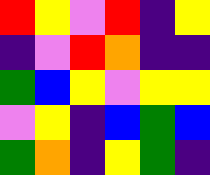[["red", "yellow", "violet", "red", "indigo", "yellow"], ["indigo", "violet", "red", "orange", "indigo", "indigo"], ["green", "blue", "yellow", "violet", "yellow", "yellow"], ["violet", "yellow", "indigo", "blue", "green", "blue"], ["green", "orange", "indigo", "yellow", "green", "indigo"]]